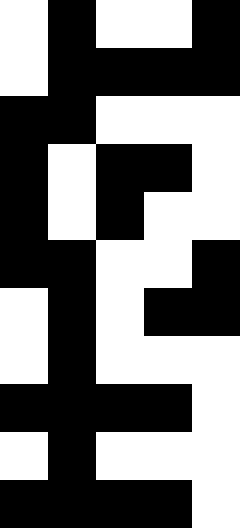[["white", "black", "white", "white", "black"], ["white", "black", "black", "black", "black"], ["black", "black", "white", "white", "white"], ["black", "white", "black", "black", "white"], ["black", "white", "black", "white", "white"], ["black", "black", "white", "white", "black"], ["white", "black", "white", "black", "black"], ["white", "black", "white", "white", "white"], ["black", "black", "black", "black", "white"], ["white", "black", "white", "white", "white"], ["black", "black", "black", "black", "white"]]